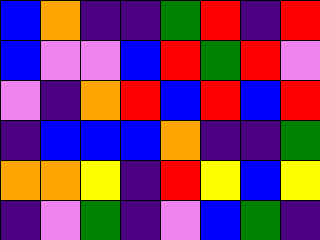[["blue", "orange", "indigo", "indigo", "green", "red", "indigo", "red"], ["blue", "violet", "violet", "blue", "red", "green", "red", "violet"], ["violet", "indigo", "orange", "red", "blue", "red", "blue", "red"], ["indigo", "blue", "blue", "blue", "orange", "indigo", "indigo", "green"], ["orange", "orange", "yellow", "indigo", "red", "yellow", "blue", "yellow"], ["indigo", "violet", "green", "indigo", "violet", "blue", "green", "indigo"]]